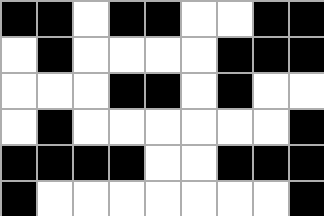[["black", "black", "white", "black", "black", "white", "white", "black", "black"], ["white", "black", "white", "white", "white", "white", "black", "black", "black"], ["white", "white", "white", "black", "black", "white", "black", "white", "white"], ["white", "black", "white", "white", "white", "white", "white", "white", "black"], ["black", "black", "black", "black", "white", "white", "black", "black", "black"], ["black", "white", "white", "white", "white", "white", "white", "white", "black"]]